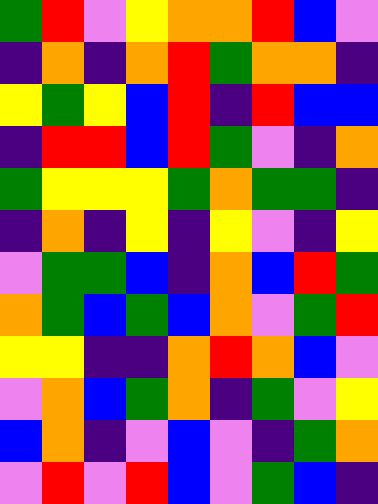[["green", "red", "violet", "yellow", "orange", "orange", "red", "blue", "violet"], ["indigo", "orange", "indigo", "orange", "red", "green", "orange", "orange", "indigo"], ["yellow", "green", "yellow", "blue", "red", "indigo", "red", "blue", "blue"], ["indigo", "red", "red", "blue", "red", "green", "violet", "indigo", "orange"], ["green", "yellow", "yellow", "yellow", "green", "orange", "green", "green", "indigo"], ["indigo", "orange", "indigo", "yellow", "indigo", "yellow", "violet", "indigo", "yellow"], ["violet", "green", "green", "blue", "indigo", "orange", "blue", "red", "green"], ["orange", "green", "blue", "green", "blue", "orange", "violet", "green", "red"], ["yellow", "yellow", "indigo", "indigo", "orange", "red", "orange", "blue", "violet"], ["violet", "orange", "blue", "green", "orange", "indigo", "green", "violet", "yellow"], ["blue", "orange", "indigo", "violet", "blue", "violet", "indigo", "green", "orange"], ["violet", "red", "violet", "red", "blue", "violet", "green", "blue", "indigo"]]